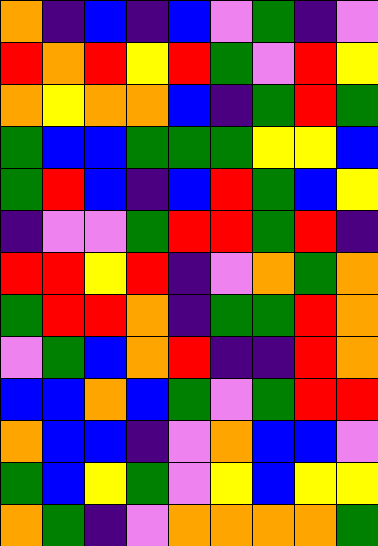[["orange", "indigo", "blue", "indigo", "blue", "violet", "green", "indigo", "violet"], ["red", "orange", "red", "yellow", "red", "green", "violet", "red", "yellow"], ["orange", "yellow", "orange", "orange", "blue", "indigo", "green", "red", "green"], ["green", "blue", "blue", "green", "green", "green", "yellow", "yellow", "blue"], ["green", "red", "blue", "indigo", "blue", "red", "green", "blue", "yellow"], ["indigo", "violet", "violet", "green", "red", "red", "green", "red", "indigo"], ["red", "red", "yellow", "red", "indigo", "violet", "orange", "green", "orange"], ["green", "red", "red", "orange", "indigo", "green", "green", "red", "orange"], ["violet", "green", "blue", "orange", "red", "indigo", "indigo", "red", "orange"], ["blue", "blue", "orange", "blue", "green", "violet", "green", "red", "red"], ["orange", "blue", "blue", "indigo", "violet", "orange", "blue", "blue", "violet"], ["green", "blue", "yellow", "green", "violet", "yellow", "blue", "yellow", "yellow"], ["orange", "green", "indigo", "violet", "orange", "orange", "orange", "orange", "green"]]